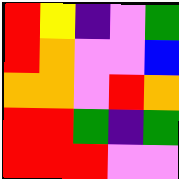[["red", "yellow", "indigo", "violet", "green"], ["red", "orange", "violet", "violet", "blue"], ["orange", "orange", "violet", "red", "orange"], ["red", "red", "green", "indigo", "green"], ["red", "red", "red", "violet", "violet"]]